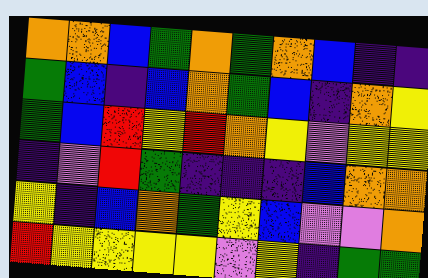[["orange", "orange", "blue", "green", "orange", "green", "orange", "blue", "indigo", "indigo"], ["green", "blue", "indigo", "blue", "orange", "green", "blue", "indigo", "orange", "yellow"], ["green", "blue", "red", "yellow", "red", "orange", "yellow", "violet", "yellow", "yellow"], ["indigo", "violet", "red", "green", "indigo", "indigo", "indigo", "blue", "orange", "orange"], ["yellow", "indigo", "blue", "orange", "green", "yellow", "blue", "violet", "violet", "orange"], ["red", "yellow", "yellow", "yellow", "yellow", "violet", "yellow", "indigo", "green", "green"]]